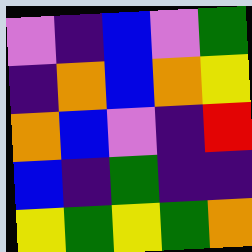[["violet", "indigo", "blue", "violet", "green"], ["indigo", "orange", "blue", "orange", "yellow"], ["orange", "blue", "violet", "indigo", "red"], ["blue", "indigo", "green", "indigo", "indigo"], ["yellow", "green", "yellow", "green", "orange"]]